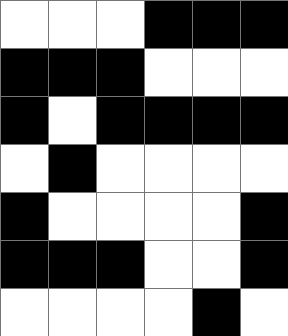[["white", "white", "white", "black", "black", "black"], ["black", "black", "black", "white", "white", "white"], ["black", "white", "black", "black", "black", "black"], ["white", "black", "white", "white", "white", "white"], ["black", "white", "white", "white", "white", "black"], ["black", "black", "black", "white", "white", "black"], ["white", "white", "white", "white", "black", "white"]]